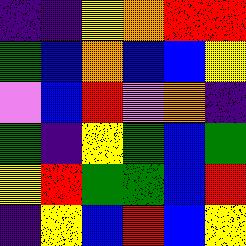[["indigo", "indigo", "yellow", "orange", "red", "red"], ["green", "blue", "orange", "blue", "blue", "yellow"], ["violet", "blue", "red", "violet", "orange", "indigo"], ["green", "indigo", "yellow", "green", "blue", "green"], ["yellow", "red", "green", "green", "blue", "red"], ["indigo", "yellow", "blue", "red", "blue", "yellow"]]